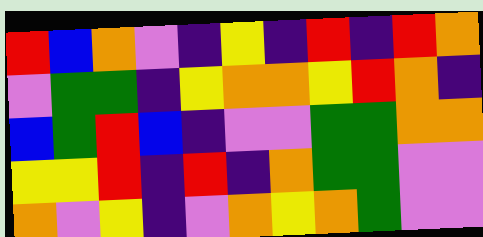[["red", "blue", "orange", "violet", "indigo", "yellow", "indigo", "red", "indigo", "red", "orange"], ["violet", "green", "green", "indigo", "yellow", "orange", "orange", "yellow", "red", "orange", "indigo"], ["blue", "green", "red", "blue", "indigo", "violet", "violet", "green", "green", "orange", "orange"], ["yellow", "yellow", "red", "indigo", "red", "indigo", "orange", "green", "green", "violet", "violet"], ["orange", "violet", "yellow", "indigo", "violet", "orange", "yellow", "orange", "green", "violet", "violet"]]